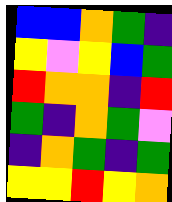[["blue", "blue", "orange", "green", "indigo"], ["yellow", "violet", "yellow", "blue", "green"], ["red", "orange", "orange", "indigo", "red"], ["green", "indigo", "orange", "green", "violet"], ["indigo", "orange", "green", "indigo", "green"], ["yellow", "yellow", "red", "yellow", "orange"]]